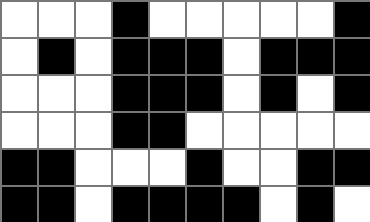[["white", "white", "white", "black", "white", "white", "white", "white", "white", "black"], ["white", "black", "white", "black", "black", "black", "white", "black", "black", "black"], ["white", "white", "white", "black", "black", "black", "white", "black", "white", "black"], ["white", "white", "white", "black", "black", "white", "white", "white", "white", "white"], ["black", "black", "white", "white", "white", "black", "white", "white", "black", "black"], ["black", "black", "white", "black", "black", "black", "black", "white", "black", "white"]]